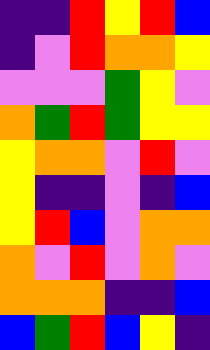[["indigo", "indigo", "red", "yellow", "red", "blue"], ["indigo", "violet", "red", "orange", "orange", "yellow"], ["violet", "violet", "violet", "green", "yellow", "violet"], ["orange", "green", "red", "green", "yellow", "yellow"], ["yellow", "orange", "orange", "violet", "red", "violet"], ["yellow", "indigo", "indigo", "violet", "indigo", "blue"], ["yellow", "red", "blue", "violet", "orange", "orange"], ["orange", "violet", "red", "violet", "orange", "violet"], ["orange", "orange", "orange", "indigo", "indigo", "blue"], ["blue", "green", "red", "blue", "yellow", "indigo"]]